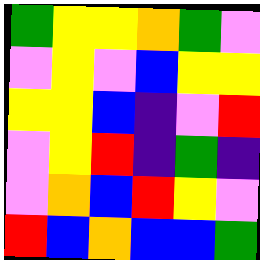[["green", "yellow", "yellow", "orange", "green", "violet"], ["violet", "yellow", "violet", "blue", "yellow", "yellow"], ["yellow", "yellow", "blue", "indigo", "violet", "red"], ["violet", "yellow", "red", "indigo", "green", "indigo"], ["violet", "orange", "blue", "red", "yellow", "violet"], ["red", "blue", "orange", "blue", "blue", "green"]]